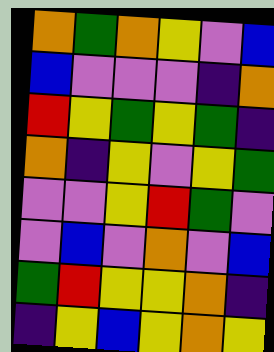[["orange", "green", "orange", "yellow", "violet", "blue"], ["blue", "violet", "violet", "violet", "indigo", "orange"], ["red", "yellow", "green", "yellow", "green", "indigo"], ["orange", "indigo", "yellow", "violet", "yellow", "green"], ["violet", "violet", "yellow", "red", "green", "violet"], ["violet", "blue", "violet", "orange", "violet", "blue"], ["green", "red", "yellow", "yellow", "orange", "indigo"], ["indigo", "yellow", "blue", "yellow", "orange", "yellow"]]